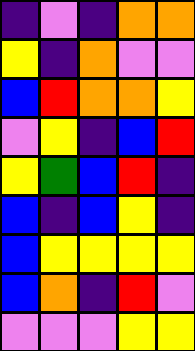[["indigo", "violet", "indigo", "orange", "orange"], ["yellow", "indigo", "orange", "violet", "violet"], ["blue", "red", "orange", "orange", "yellow"], ["violet", "yellow", "indigo", "blue", "red"], ["yellow", "green", "blue", "red", "indigo"], ["blue", "indigo", "blue", "yellow", "indigo"], ["blue", "yellow", "yellow", "yellow", "yellow"], ["blue", "orange", "indigo", "red", "violet"], ["violet", "violet", "violet", "yellow", "yellow"]]